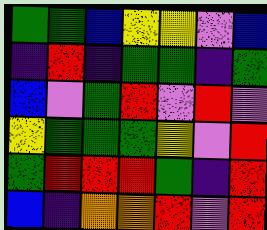[["green", "green", "blue", "yellow", "yellow", "violet", "blue"], ["indigo", "red", "indigo", "green", "green", "indigo", "green"], ["blue", "violet", "green", "red", "violet", "red", "violet"], ["yellow", "green", "green", "green", "yellow", "violet", "red"], ["green", "red", "red", "red", "green", "indigo", "red"], ["blue", "indigo", "orange", "orange", "red", "violet", "red"]]